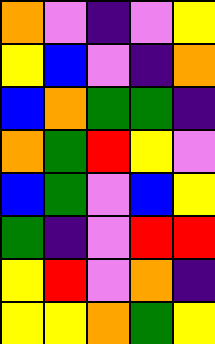[["orange", "violet", "indigo", "violet", "yellow"], ["yellow", "blue", "violet", "indigo", "orange"], ["blue", "orange", "green", "green", "indigo"], ["orange", "green", "red", "yellow", "violet"], ["blue", "green", "violet", "blue", "yellow"], ["green", "indigo", "violet", "red", "red"], ["yellow", "red", "violet", "orange", "indigo"], ["yellow", "yellow", "orange", "green", "yellow"]]